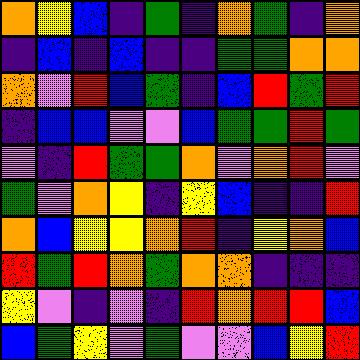[["orange", "yellow", "blue", "indigo", "green", "indigo", "orange", "green", "indigo", "orange"], ["indigo", "blue", "indigo", "blue", "indigo", "indigo", "green", "green", "orange", "orange"], ["orange", "violet", "red", "blue", "green", "indigo", "blue", "red", "green", "red"], ["indigo", "blue", "blue", "violet", "violet", "blue", "green", "green", "red", "green"], ["violet", "indigo", "red", "green", "green", "orange", "violet", "orange", "red", "violet"], ["green", "violet", "orange", "yellow", "indigo", "yellow", "blue", "indigo", "indigo", "red"], ["orange", "blue", "yellow", "yellow", "orange", "red", "indigo", "yellow", "orange", "blue"], ["red", "green", "red", "orange", "green", "orange", "orange", "indigo", "indigo", "indigo"], ["yellow", "violet", "indigo", "violet", "indigo", "red", "orange", "red", "red", "blue"], ["blue", "green", "yellow", "violet", "green", "violet", "violet", "blue", "yellow", "red"]]